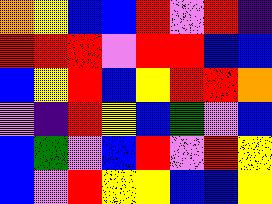[["orange", "yellow", "blue", "blue", "red", "violet", "red", "indigo"], ["red", "red", "red", "violet", "red", "red", "blue", "blue"], ["blue", "yellow", "red", "blue", "yellow", "red", "red", "orange"], ["violet", "indigo", "red", "yellow", "blue", "green", "violet", "blue"], ["blue", "green", "violet", "blue", "red", "violet", "red", "yellow"], ["blue", "violet", "red", "yellow", "yellow", "blue", "blue", "yellow"]]